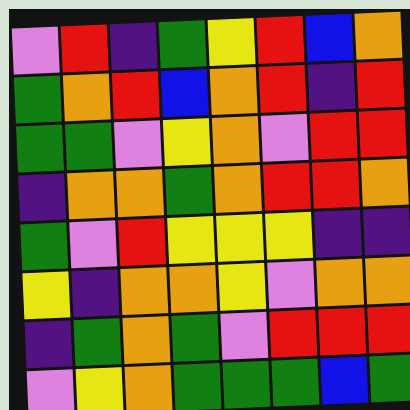[["violet", "red", "indigo", "green", "yellow", "red", "blue", "orange"], ["green", "orange", "red", "blue", "orange", "red", "indigo", "red"], ["green", "green", "violet", "yellow", "orange", "violet", "red", "red"], ["indigo", "orange", "orange", "green", "orange", "red", "red", "orange"], ["green", "violet", "red", "yellow", "yellow", "yellow", "indigo", "indigo"], ["yellow", "indigo", "orange", "orange", "yellow", "violet", "orange", "orange"], ["indigo", "green", "orange", "green", "violet", "red", "red", "red"], ["violet", "yellow", "orange", "green", "green", "green", "blue", "green"]]